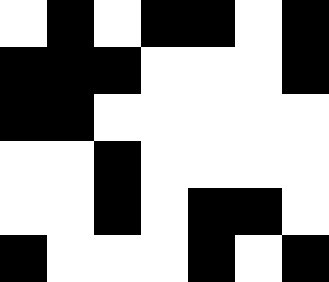[["white", "black", "white", "black", "black", "white", "black"], ["black", "black", "black", "white", "white", "white", "black"], ["black", "black", "white", "white", "white", "white", "white"], ["white", "white", "black", "white", "white", "white", "white"], ["white", "white", "black", "white", "black", "black", "white"], ["black", "white", "white", "white", "black", "white", "black"]]